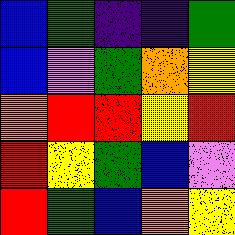[["blue", "green", "indigo", "indigo", "green"], ["blue", "violet", "green", "orange", "yellow"], ["orange", "red", "red", "yellow", "red"], ["red", "yellow", "green", "blue", "violet"], ["red", "green", "blue", "orange", "yellow"]]